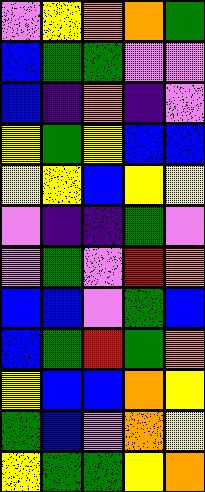[["violet", "yellow", "orange", "orange", "green"], ["blue", "green", "green", "violet", "violet"], ["blue", "indigo", "orange", "indigo", "violet"], ["yellow", "green", "yellow", "blue", "blue"], ["yellow", "yellow", "blue", "yellow", "yellow"], ["violet", "indigo", "indigo", "green", "violet"], ["violet", "green", "violet", "red", "orange"], ["blue", "blue", "violet", "green", "blue"], ["blue", "green", "red", "green", "orange"], ["yellow", "blue", "blue", "orange", "yellow"], ["green", "blue", "violet", "orange", "yellow"], ["yellow", "green", "green", "yellow", "orange"]]